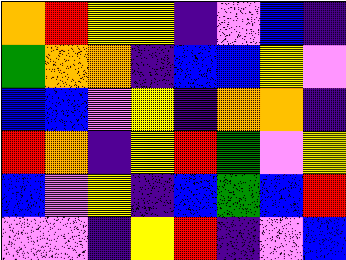[["orange", "red", "yellow", "yellow", "indigo", "violet", "blue", "indigo"], ["green", "orange", "orange", "indigo", "blue", "blue", "yellow", "violet"], ["blue", "blue", "violet", "yellow", "indigo", "orange", "orange", "indigo"], ["red", "orange", "indigo", "yellow", "red", "green", "violet", "yellow"], ["blue", "violet", "yellow", "indigo", "blue", "green", "blue", "red"], ["violet", "violet", "indigo", "yellow", "red", "indigo", "violet", "blue"]]